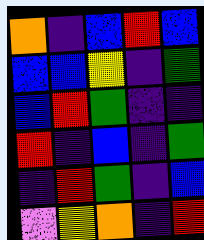[["orange", "indigo", "blue", "red", "blue"], ["blue", "blue", "yellow", "indigo", "green"], ["blue", "red", "green", "indigo", "indigo"], ["red", "indigo", "blue", "indigo", "green"], ["indigo", "red", "green", "indigo", "blue"], ["violet", "yellow", "orange", "indigo", "red"]]